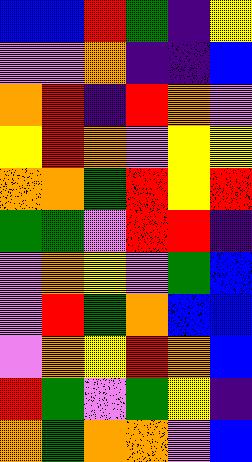[["blue", "blue", "red", "green", "indigo", "yellow"], ["violet", "violet", "orange", "indigo", "indigo", "blue"], ["orange", "red", "indigo", "red", "orange", "violet"], ["yellow", "red", "orange", "violet", "yellow", "yellow"], ["orange", "orange", "green", "red", "yellow", "red"], ["green", "green", "violet", "red", "red", "indigo"], ["violet", "orange", "yellow", "violet", "green", "blue"], ["violet", "red", "green", "orange", "blue", "blue"], ["violet", "orange", "yellow", "red", "orange", "blue"], ["red", "green", "violet", "green", "yellow", "indigo"], ["orange", "green", "orange", "orange", "violet", "blue"]]